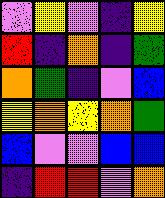[["violet", "yellow", "violet", "indigo", "yellow"], ["red", "indigo", "orange", "indigo", "green"], ["orange", "green", "indigo", "violet", "blue"], ["yellow", "orange", "yellow", "orange", "green"], ["blue", "violet", "violet", "blue", "blue"], ["indigo", "red", "red", "violet", "orange"]]